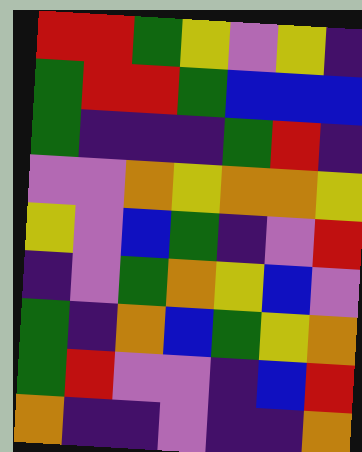[["red", "red", "green", "yellow", "violet", "yellow", "indigo"], ["green", "red", "red", "green", "blue", "blue", "blue"], ["green", "indigo", "indigo", "indigo", "green", "red", "indigo"], ["violet", "violet", "orange", "yellow", "orange", "orange", "yellow"], ["yellow", "violet", "blue", "green", "indigo", "violet", "red"], ["indigo", "violet", "green", "orange", "yellow", "blue", "violet"], ["green", "indigo", "orange", "blue", "green", "yellow", "orange"], ["green", "red", "violet", "violet", "indigo", "blue", "red"], ["orange", "indigo", "indigo", "violet", "indigo", "indigo", "orange"]]